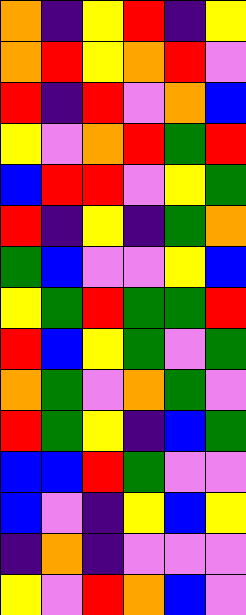[["orange", "indigo", "yellow", "red", "indigo", "yellow"], ["orange", "red", "yellow", "orange", "red", "violet"], ["red", "indigo", "red", "violet", "orange", "blue"], ["yellow", "violet", "orange", "red", "green", "red"], ["blue", "red", "red", "violet", "yellow", "green"], ["red", "indigo", "yellow", "indigo", "green", "orange"], ["green", "blue", "violet", "violet", "yellow", "blue"], ["yellow", "green", "red", "green", "green", "red"], ["red", "blue", "yellow", "green", "violet", "green"], ["orange", "green", "violet", "orange", "green", "violet"], ["red", "green", "yellow", "indigo", "blue", "green"], ["blue", "blue", "red", "green", "violet", "violet"], ["blue", "violet", "indigo", "yellow", "blue", "yellow"], ["indigo", "orange", "indigo", "violet", "violet", "violet"], ["yellow", "violet", "red", "orange", "blue", "violet"]]